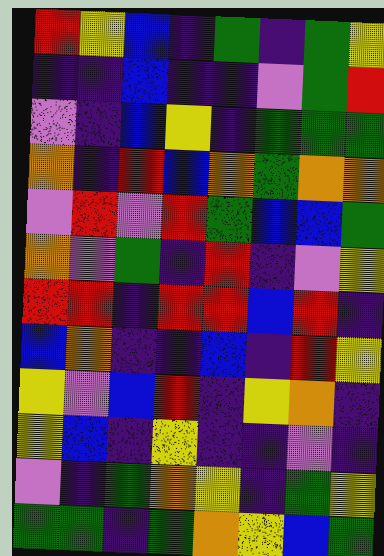[["red", "yellow", "blue", "indigo", "green", "indigo", "green", "yellow"], ["indigo", "indigo", "blue", "indigo", "indigo", "violet", "green", "red"], ["violet", "indigo", "blue", "yellow", "indigo", "green", "green", "green"], ["orange", "indigo", "red", "blue", "orange", "green", "orange", "orange"], ["violet", "red", "violet", "red", "green", "blue", "blue", "green"], ["orange", "violet", "green", "indigo", "red", "indigo", "violet", "yellow"], ["red", "red", "indigo", "red", "red", "blue", "red", "indigo"], ["blue", "orange", "indigo", "indigo", "blue", "indigo", "red", "yellow"], ["yellow", "violet", "blue", "red", "indigo", "yellow", "orange", "indigo"], ["yellow", "blue", "indigo", "yellow", "indigo", "indigo", "violet", "indigo"], ["violet", "indigo", "green", "orange", "yellow", "indigo", "green", "yellow"], ["green", "green", "indigo", "green", "orange", "yellow", "blue", "green"]]